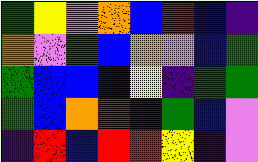[["green", "yellow", "violet", "orange", "blue", "red", "blue", "indigo"], ["orange", "violet", "green", "blue", "orange", "violet", "blue", "green"], ["green", "blue", "blue", "blue", "yellow", "indigo", "green", "green"], ["green", "blue", "orange", "red", "indigo", "green", "blue", "violet"], ["indigo", "red", "blue", "red", "red", "yellow", "indigo", "violet"]]